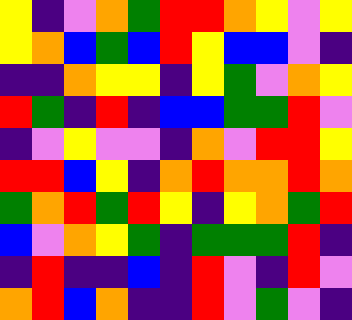[["yellow", "indigo", "violet", "orange", "green", "red", "red", "orange", "yellow", "violet", "yellow"], ["yellow", "orange", "blue", "green", "blue", "red", "yellow", "blue", "blue", "violet", "indigo"], ["indigo", "indigo", "orange", "yellow", "yellow", "indigo", "yellow", "green", "violet", "orange", "yellow"], ["red", "green", "indigo", "red", "indigo", "blue", "blue", "green", "green", "red", "violet"], ["indigo", "violet", "yellow", "violet", "violet", "indigo", "orange", "violet", "red", "red", "yellow"], ["red", "red", "blue", "yellow", "indigo", "orange", "red", "orange", "orange", "red", "orange"], ["green", "orange", "red", "green", "red", "yellow", "indigo", "yellow", "orange", "green", "red"], ["blue", "violet", "orange", "yellow", "green", "indigo", "green", "green", "green", "red", "indigo"], ["indigo", "red", "indigo", "indigo", "blue", "indigo", "red", "violet", "indigo", "red", "violet"], ["orange", "red", "blue", "orange", "indigo", "indigo", "red", "violet", "green", "violet", "indigo"]]